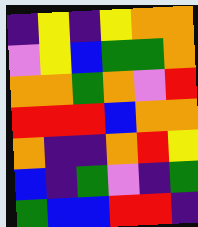[["indigo", "yellow", "indigo", "yellow", "orange", "orange"], ["violet", "yellow", "blue", "green", "green", "orange"], ["orange", "orange", "green", "orange", "violet", "red"], ["red", "red", "red", "blue", "orange", "orange"], ["orange", "indigo", "indigo", "orange", "red", "yellow"], ["blue", "indigo", "green", "violet", "indigo", "green"], ["green", "blue", "blue", "red", "red", "indigo"]]